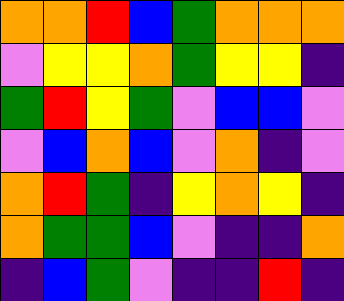[["orange", "orange", "red", "blue", "green", "orange", "orange", "orange"], ["violet", "yellow", "yellow", "orange", "green", "yellow", "yellow", "indigo"], ["green", "red", "yellow", "green", "violet", "blue", "blue", "violet"], ["violet", "blue", "orange", "blue", "violet", "orange", "indigo", "violet"], ["orange", "red", "green", "indigo", "yellow", "orange", "yellow", "indigo"], ["orange", "green", "green", "blue", "violet", "indigo", "indigo", "orange"], ["indigo", "blue", "green", "violet", "indigo", "indigo", "red", "indigo"]]